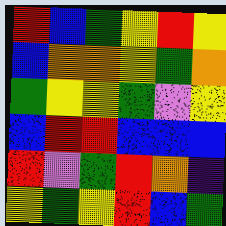[["red", "blue", "green", "yellow", "red", "yellow"], ["blue", "orange", "orange", "yellow", "green", "orange"], ["green", "yellow", "yellow", "green", "violet", "yellow"], ["blue", "red", "red", "blue", "blue", "blue"], ["red", "violet", "green", "red", "orange", "indigo"], ["yellow", "green", "yellow", "red", "blue", "green"]]